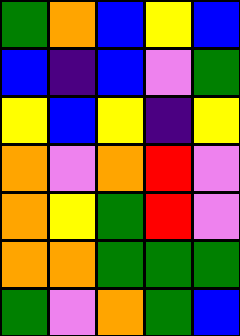[["green", "orange", "blue", "yellow", "blue"], ["blue", "indigo", "blue", "violet", "green"], ["yellow", "blue", "yellow", "indigo", "yellow"], ["orange", "violet", "orange", "red", "violet"], ["orange", "yellow", "green", "red", "violet"], ["orange", "orange", "green", "green", "green"], ["green", "violet", "orange", "green", "blue"]]